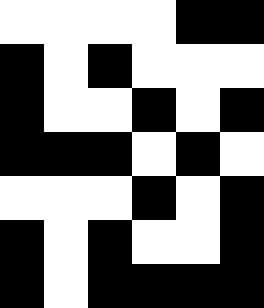[["white", "white", "white", "white", "black", "black"], ["black", "white", "black", "white", "white", "white"], ["black", "white", "white", "black", "white", "black"], ["black", "black", "black", "white", "black", "white"], ["white", "white", "white", "black", "white", "black"], ["black", "white", "black", "white", "white", "black"], ["black", "white", "black", "black", "black", "black"]]